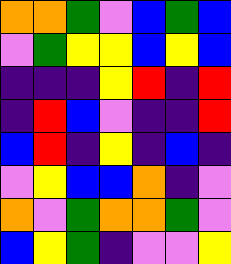[["orange", "orange", "green", "violet", "blue", "green", "blue"], ["violet", "green", "yellow", "yellow", "blue", "yellow", "blue"], ["indigo", "indigo", "indigo", "yellow", "red", "indigo", "red"], ["indigo", "red", "blue", "violet", "indigo", "indigo", "red"], ["blue", "red", "indigo", "yellow", "indigo", "blue", "indigo"], ["violet", "yellow", "blue", "blue", "orange", "indigo", "violet"], ["orange", "violet", "green", "orange", "orange", "green", "violet"], ["blue", "yellow", "green", "indigo", "violet", "violet", "yellow"]]